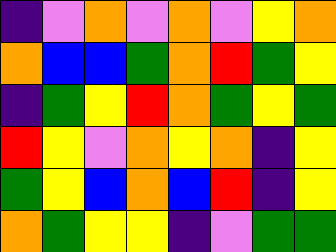[["indigo", "violet", "orange", "violet", "orange", "violet", "yellow", "orange"], ["orange", "blue", "blue", "green", "orange", "red", "green", "yellow"], ["indigo", "green", "yellow", "red", "orange", "green", "yellow", "green"], ["red", "yellow", "violet", "orange", "yellow", "orange", "indigo", "yellow"], ["green", "yellow", "blue", "orange", "blue", "red", "indigo", "yellow"], ["orange", "green", "yellow", "yellow", "indigo", "violet", "green", "green"]]